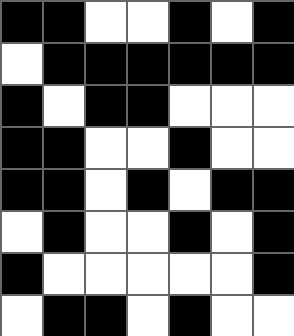[["black", "black", "white", "white", "black", "white", "black"], ["white", "black", "black", "black", "black", "black", "black"], ["black", "white", "black", "black", "white", "white", "white"], ["black", "black", "white", "white", "black", "white", "white"], ["black", "black", "white", "black", "white", "black", "black"], ["white", "black", "white", "white", "black", "white", "black"], ["black", "white", "white", "white", "white", "white", "black"], ["white", "black", "black", "white", "black", "white", "white"]]